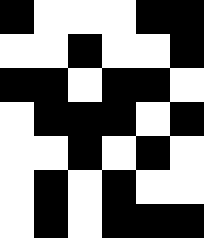[["black", "white", "white", "white", "black", "black"], ["white", "white", "black", "white", "white", "black"], ["black", "black", "white", "black", "black", "white"], ["white", "black", "black", "black", "white", "black"], ["white", "white", "black", "white", "black", "white"], ["white", "black", "white", "black", "white", "white"], ["white", "black", "white", "black", "black", "black"]]